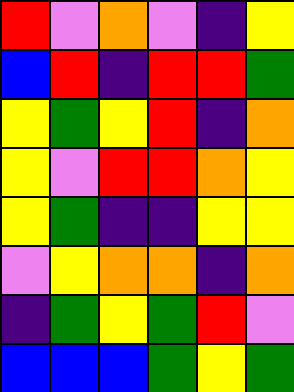[["red", "violet", "orange", "violet", "indigo", "yellow"], ["blue", "red", "indigo", "red", "red", "green"], ["yellow", "green", "yellow", "red", "indigo", "orange"], ["yellow", "violet", "red", "red", "orange", "yellow"], ["yellow", "green", "indigo", "indigo", "yellow", "yellow"], ["violet", "yellow", "orange", "orange", "indigo", "orange"], ["indigo", "green", "yellow", "green", "red", "violet"], ["blue", "blue", "blue", "green", "yellow", "green"]]